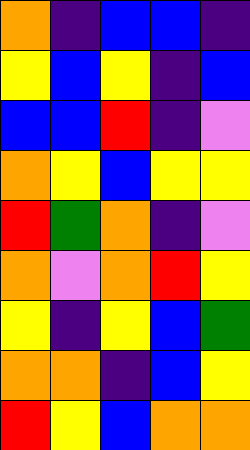[["orange", "indigo", "blue", "blue", "indigo"], ["yellow", "blue", "yellow", "indigo", "blue"], ["blue", "blue", "red", "indigo", "violet"], ["orange", "yellow", "blue", "yellow", "yellow"], ["red", "green", "orange", "indigo", "violet"], ["orange", "violet", "orange", "red", "yellow"], ["yellow", "indigo", "yellow", "blue", "green"], ["orange", "orange", "indigo", "blue", "yellow"], ["red", "yellow", "blue", "orange", "orange"]]